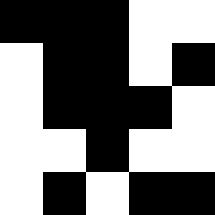[["black", "black", "black", "white", "white"], ["white", "black", "black", "white", "black"], ["white", "black", "black", "black", "white"], ["white", "white", "black", "white", "white"], ["white", "black", "white", "black", "black"]]